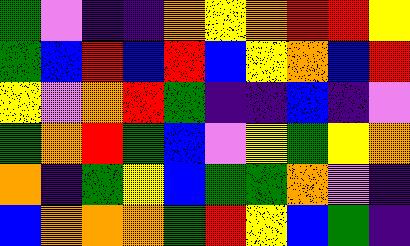[["green", "violet", "indigo", "indigo", "orange", "yellow", "orange", "red", "red", "yellow"], ["green", "blue", "red", "blue", "red", "blue", "yellow", "orange", "blue", "red"], ["yellow", "violet", "orange", "red", "green", "indigo", "indigo", "blue", "indigo", "violet"], ["green", "orange", "red", "green", "blue", "violet", "yellow", "green", "yellow", "orange"], ["orange", "indigo", "green", "yellow", "blue", "green", "green", "orange", "violet", "indigo"], ["blue", "orange", "orange", "orange", "green", "red", "yellow", "blue", "green", "indigo"]]